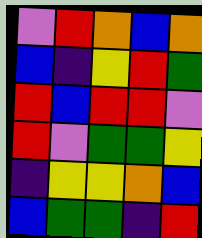[["violet", "red", "orange", "blue", "orange"], ["blue", "indigo", "yellow", "red", "green"], ["red", "blue", "red", "red", "violet"], ["red", "violet", "green", "green", "yellow"], ["indigo", "yellow", "yellow", "orange", "blue"], ["blue", "green", "green", "indigo", "red"]]